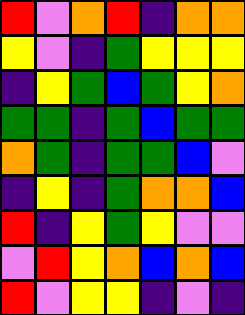[["red", "violet", "orange", "red", "indigo", "orange", "orange"], ["yellow", "violet", "indigo", "green", "yellow", "yellow", "yellow"], ["indigo", "yellow", "green", "blue", "green", "yellow", "orange"], ["green", "green", "indigo", "green", "blue", "green", "green"], ["orange", "green", "indigo", "green", "green", "blue", "violet"], ["indigo", "yellow", "indigo", "green", "orange", "orange", "blue"], ["red", "indigo", "yellow", "green", "yellow", "violet", "violet"], ["violet", "red", "yellow", "orange", "blue", "orange", "blue"], ["red", "violet", "yellow", "yellow", "indigo", "violet", "indigo"]]